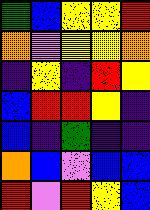[["green", "blue", "yellow", "yellow", "red"], ["orange", "violet", "yellow", "yellow", "orange"], ["indigo", "yellow", "indigo", "red", "yellow"], ["blue", "red", "red", "yellow", "indigo"], ["blue", "indigo", "green", "indigo", "indigo"], ["orange", "blue", "violet", "blue", "blue"], ["red", "violet", "red", "yellow", "blue"]]